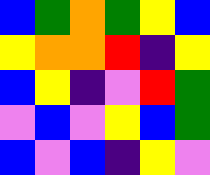[["blue", "green", "orange", "green", "yellow", "blue"], ["yellow", "orange", "orange", "red", "indigo", "yellow"], ["blue", "yellow", "indigo", "violet", "red", "green"], ["violet", "blue", "violet", "yellow", "blue", "green"], ["blue", "violet", "blue", "indigo", "yellow", "violet"]]